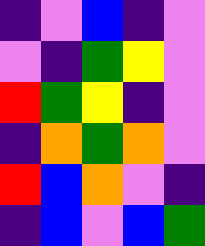[["indigo", "violet", "blue", "indigo", "violet"], ["violet", "indigo", "green", "yellow", "violet"], ["red", "green", "yellow", "indigo", "violet"], ["indigo", "orange", "green", "orange", "violet"], ["red", "blue", "orange", "violet", "indigo"], ["indigo", "blue", "violet", "blue", "green"]]